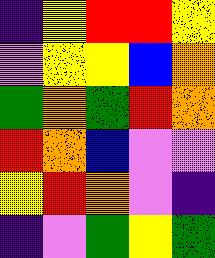[["indigo", "yellow", "red", "red", "yellow"], ["violet", "yellow", "yellow", "blue", "orange"], ["green", "orange", "green", "red", "orange"], ["red", "orange", "blue", "violet", "violet"], ["yellow", "red", "orange", "violet", "indigo"], ["indigo", "violet", "green", "yellow", "green"]]